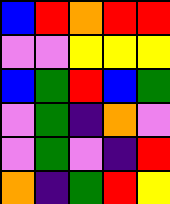[["blue", "red", "orange", "red", "red"], ["violet", "violet", "yellow", "yellow", "yellow"], ["blue", "green", "red", "blue", "green"], ["violet", "green", "indigo", "orange", "violet"], ["violet", "green", "violet", "indigo", "red"], ["orange", "indigo", "green", "red", "yellow"]]